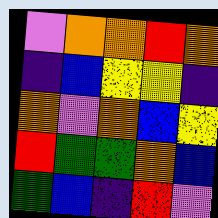[["violet", "orange", "orange", "red", "orange"], ["indigo", "blue", "yellow", "yellow", "indigo"], ["orange", "violet", "orange", "blue", "yellow"], ["red", "green", "green", "orange", "blue"], ["green", "blue", "indigo", "red", "violet"]]